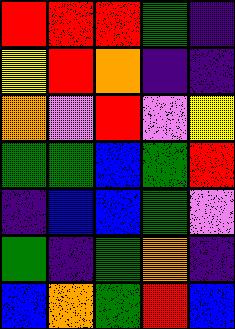[["red", "red", "red", "green", "indigo"], ["yellow", "red", "orange", "indigo", "indigo"], ["orange", "violet", "red", "violet", "yellow"], ["green", "green", "blue", "green", "red"], ["indigo", "blue", "blue", "green", "violet"], ["green", "indigo", "green", "orange", "indigo"], ["blue", "orange", "green", "red", "blue"]]